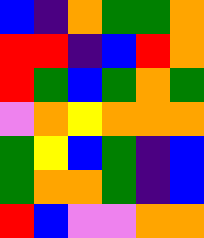[["blue", "indigo", "orange", "green", "green", "orange"], ["red", "red", "indigo", "blue", "red", "orange"], ["red", "green", "blue", "green", "orange", "green"], ["violet", "orange", "yellow", "orange", "orange", "orange"], ["green", "yellow", "blue", "green", "indigo", "blue"], ["green", "orange", "orange", "green", "indigo", "blue"], ["red", "blue", "violet", "violet", "orange", "orange"]]